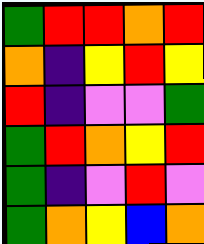[["green", "red", "red", "orange", "red"], ["orange", "indigo", "yellow", "red", "yellow"], ["red", "indigo", "violet", "violet", "green"], ["green", "red", "orange", "yellow", "red"], ["green", "indigo", "violet", "red", "violet"], ["green", "orange", "yellow", "blue", "orange"]]